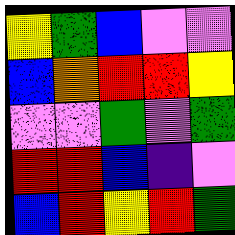[["yellow", "green", "blue", "violet", "violet"], ["blue", "orange", "red", "red", "yellow"], ["violet", "violet", "green", "violet", "green"], ["red", "red", "blue", "indigo", "violet"], ["blue", "red", "yellow", "red", "green"]]